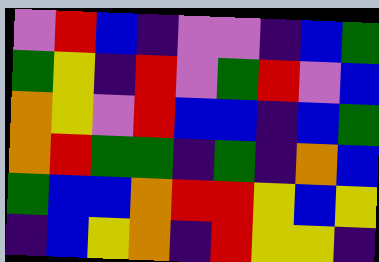[["violet", "red", "blue", "indigo", "violet", "violet", "indigo", "blue", "green"], ["green", "yellow", "indigo", "red", "violet", "green", "red", "violet", "blue"], ["orange", "yellow", "violet", "red", "blue", "blue", "indigo", "blue", "green"], ["orange", "red", "green", "green", "indigo", "green", "indigo", "orange", "blue"], ["green", "blue", "blue", "orange", "red", "red", "yellow", "blue", "yellow"], ["indigo", "blue", "yellow", "orange", "indigo", "red", "yellow", "yellow", "indigo"]]